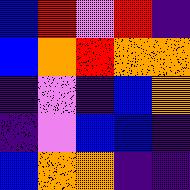[["blue", "red", "violet", "red", "indigo"], ["blue", "orange", "red", "orange", "orange"], ["indigo", "violet", "indigo", "blue", "orange"], ["indigo", "violet", "blue", "blue", "indigo"], ["blue", "orange", "orange", "indigo", "indigo"]]